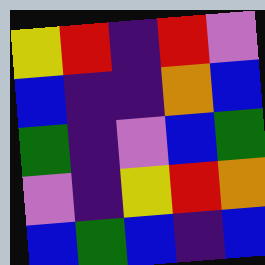[["yellow", "red", "indigo", "red", "violet"], ["blue", "indigo", "indigo", "orange", "blue"], ["green", "indigo", "violet", "blue", "green"], ["violet", "indigo", "yellow", "red", "orange"], ["blue", "green", "blue", "indigo", "blue"]]